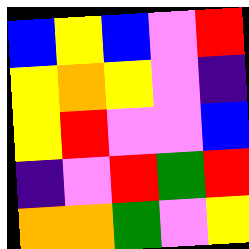[["blue", "yellow", "blue", "violet", "red"], ["yellow", "orange", "yellow", "violet", "indigo"], ["yellow", "red", "violet", "violet", "blue"], ["indigo", "violet", "red", "green", "red"], ["orange", "orange", "green", "violet", "yellow"]]